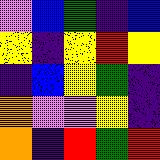[["violet", "blue", "green", "indigo", "blue"], ["yellow", "indigo", "yellow", "red", "yellow"], ["indigo", "blue", "yellow", "green", "indigo"], ["orange", "violet", "violet", "yellow", "indigo"], ["orange", "indigo", "red", "green", "red"]]